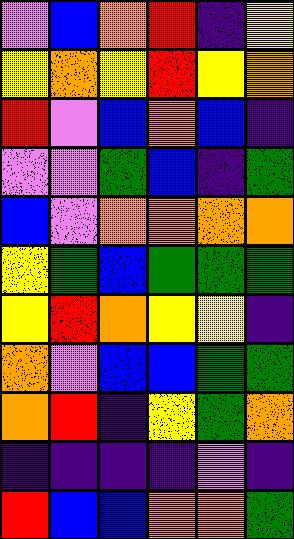[["violet", "blue", "orange", "red", "indigo", "yellow"], ["yellow", "orange", "yellow", "red", "yellow", "orange"], ["red", "violet", "blue", "orange", "blue", "indigo"], ["violet", "violet", "green", "blue", "indigo", "green"], ["blue", "violet", "orange", "orange", "orange", "orange"], ["yellow", "green", "blue", "green", "green", "green"], ["yellow", "red", "orange", "yellow", "yellow", "indigo"], ["orange", "violet", "blue", "blue", "green", "green"], ["orange", "red", "indigo", "yellow", "green", "orange"], ["indigo", "indigo", "indigo", "indigo", "violet", "indigo"], ["red", "blue", "blue", "orange", "orange", "green"]]